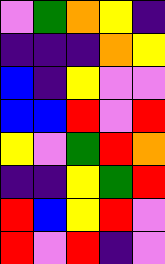[["violet", "green", "orange", "yellow", "indigo"], ["indigo", "indigo", "indigo", "orange", "yellow"], ["blue", "indigo", "yellow", "violet", "violet"], ["blue", "blue", "red", "violet", "red"], ["yellow", "violet", "green", "red", "orange"], ["indigo", "indigo", "yellow", "green", "red"], ["red", "blue", "yellow", "red", "violet"], ["red", "violet", "red", "indigo", "violet"]]